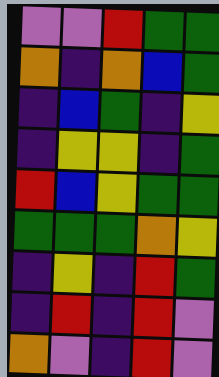[["violet", "violet", "red", "green", "green"], ["orange", "indigo", "orange", "blue", "green"], ["indigo", "blue", "green", "indigo", "yellow"], ["indigo", "yellow", "yellow", "indigo", "green"], ["red", "blue", "yellow", "green", "green"], ["green", "green", "green", "orange", "yellow"], ["indigo", "yellow", "indigo", "red", "green"], ["indigo", "red", "indigo", "red", "violet"], ["orange", "violet", "indigo", "red", "violet"]]